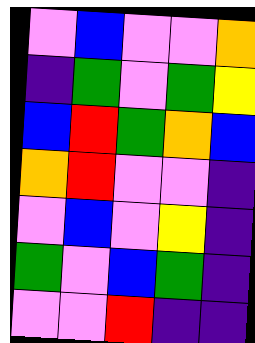[["violet", "blue", "violet", "violet", "orange"], ["indigo", "green", "violet", "green", "yellow"], ["blue", "red", "green", "orange", "blue"], ["orange", "red", "violet", "violet", "indigo"], ["violet", "blue", "violet", "yellow", "indigo"], ["green", "violet", "blue", "green", "indigo"], ["violet", "violet", "red", "indigo", "indigo"]]